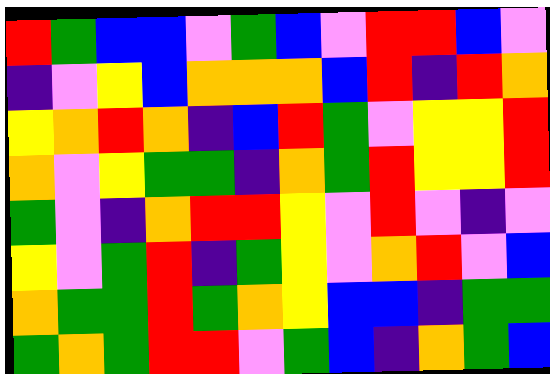[["red", "green", "blue", "blue", "violet", "green", "blue", "violet", "red", "red", "blue", "violet"], ["indigo", "violet", "yellow", "blue", "orange", "orange", "orange", "blue", "red", "indigo", "red", "orange"], ["yellow", "orange", "red", "orange", "indigo", "blue", "red", "green", "violet", "yellow", "yellow", "red"], ["orange", "violet", "yellow", "green", "green", "indigo", "orange", "green", "red", "yellow", "yellow", "red"], ["green", "violet", "indigo", "orange", "red", "red", "yellow", "violet", "red", "violet", "indigo", "violet"], ["yellow", "violet", "green", "red", "indigo", "green", "yellow", "violet", "orange", "red", "violet", "blue"], ["orange", "green", "green", "red", "green", "orange", "yellow", "blue", "blue", "indigo", "green", "green"], ["green", "orange", "green", "red", "red", "violet", "green", "blue", "indigo", "orange", "green", "blue"]]